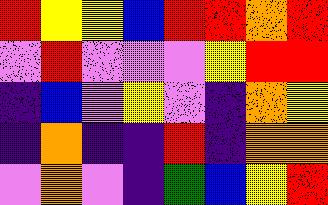[["red", "yellow", "yellow", "blue", "red", "red", "orange", "red"], ["violet", "red", "violet", "violet", "violet", "yellow", "red", "red"], ["indigo", "blue", "violet", "yellow", "violet", "indigo", "orange", "yellow"], ["indigo", "orange", "indigo", "indigo", "red", "indigo", "orange", "orange"], ["violet", "orange", "violet", "indigo", "green", "blue", "yellow", "red"]]